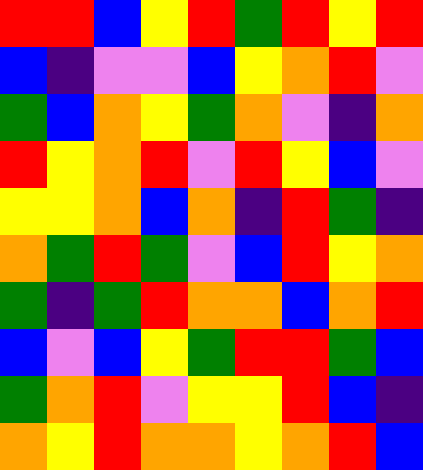[["red", "red", "blue", "yellow", "red", "green", "red", "yellow", "red"], ["blue", "indigo", "violet", "violet", "blue", "yellow", "orange", "red", "violet"], ["green", "blue", "orange", "yellow", "green", "orange", "violet", "indigo", "orange"], ["red", "yellow", "orange", "red", "violet", "red", "yellow", "blue", "violet"], ["yellow", "yellow", "orange", "blue", "orange", "indigo", "red", "green", "indigo"], ["orange", "green", "red", "green", "violet", "blue", "red", "yellow", "orange"], ["green", "indigo", "green", "red", "orange", "orange", "blue", "orange", "red"], ["blue", "violet", "blue", "yellow", "green", "red", "red", "green", "blue"], ["green", "orange", "red", "violet", "yellow", "yellow", "red", "blue", "indigo"], ["orange", "yellow", "red", "orange", "orange", "yellow", "orange", "red", "blue"]]